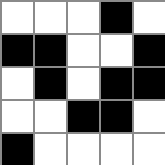[["white", "white", "white", "black", "white"], ["black", "black", "white", "white", "black"], ["white", "black", "white", "black", "black"], ["white", "white", "black", "black", "white"], ["black", "white", "white", "white", "white"]]